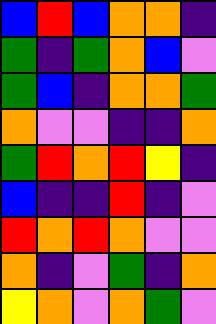[["blue", "red", "blue", "orange", "orange", "indigo"], ["green", "indigo", "green", "orange", "blue", "violet"], ["green", "blue", "indigo", "orange", "orange", "green"], ["orange", "violet", "violet", "indigo", "indigo", "orange"], ["green", "red", "orange", "red", "yellow", "indigo"], ["blue", "indigo", "indigo", "red", "indigo", "violet"], ["red", "orange", "red", "orange", "violet", "violet"], ["orange", "indigo", "violet", "green", "indigo", "orange"], ["yellow", "orange", "violet", "orange", "green", "violet"]]